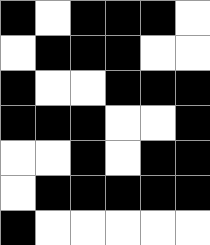[["black", "white", "black", "black", "black", "white"], ["white", "black", "black", "black", "white", "white"], ["black", "white", "white", "black", "black", "black"], ["black", "black", "black", "white", "white", "black"], ["white", "white", "black", "white", "black", "black"], ["white", "black", "black", "black", "black", "black"], ["black", "white", "white", "white", "white", "white"]]